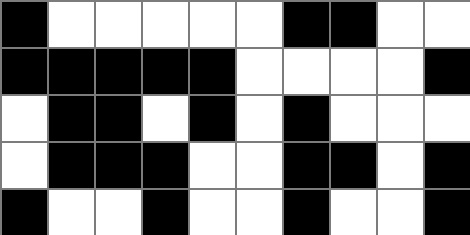[["black", "white", "white", "white", "white", "white", "black", "black", "white", "white"], ["black", "black", "black", "black", "black", "white", "white", "white", "white", "black"], ["white", "black", "black", "white", "black", "white", "black", "white", "white", "white"], ["white", "black", "black", "black", "white", "white", "black", "black", "white", "black"], ["black", "white", "white", "black", "white", "white", "black", "white", "white", "black"]]